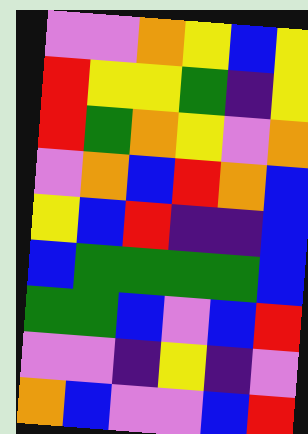[["violet", "violet", "orange", "yellow", "blue", "yellow"], ["red", "yellow", "yellow", "green", "indigo", "yellow"], ["red", "green", "orange", "yellow", "violet", "orange"], ["violet", "orange", "blue", "red", "orange", "blue"], ["yellow", "blue", "red", "indigo", "indigo", "blue"], ["blue", "green", "green", "green", "green", "blue"], ["green", "green", "blue", "violet", "blue", "red"], ["violet", "violet", "indigo", "yellow", "indigo", "violet"], ["orange", "blue", "violet", "violet", "blue", "red"]]